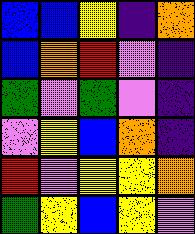[["blue", "blue", "yellow", "indigo", "orange"], ["blue", "orange", "red", "violet", "indigo"], ["green", "violet", "green", "violet", "indigo"], ["violet", "yellow", "blue", "orange", "indigo"], ["red", "violet", "yellow", "yellow", "orange"], ["green", "yellow", "blue", "yellow", "violet"]]